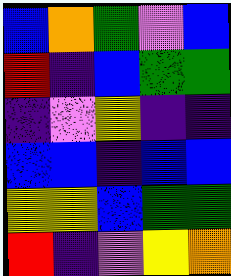[["blue", "orange", "green", "violet", "blue"], ["red", "indigo", "blue", "green", "green"], ["indigo", "violet", "yellow", "indigo", "indigo"], ["blue", "blue", "indigo", "blue", "blue"], ["yellow", "yellow", "blue", "green", "green"], ["red", "indigo", "violet", "yellow", "orange"]]